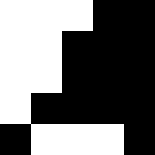[["white", "white", "white", "black", "black"], ["white", "white", "black", "black", "black"], ["white", "white", "black", "black", "black"], ["white", "black", "black", "black", "black"], ["black", "white", "white", "white", "black"]]